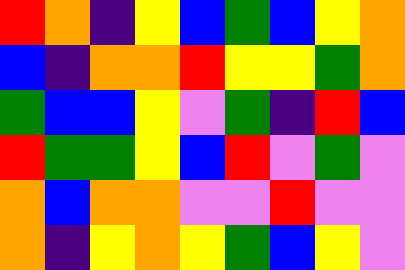[["red", "orange", "indigo", "yellow", "blue", "green", "blue", "yellow", "orange"], ["blue", "indigo", "orange", "orange", "red", "yellow", "yellow", "green", "orange"], ["green", "blue", "blue", "yellow", "violet", "green", "indigo", "red", "blue"], ["red", "green", "green", "yellow", "blue", "red", "violet", "green", "violet"], ["orange", "blue", "orange", "orange", "violet", "violet", "red", "violet", "violet"], ["orange", "indigo", "yellow", "orange", "yellow", "green", "blue", "yellow", "violet"]]